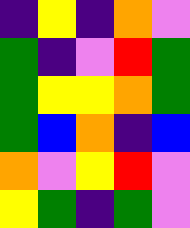[["indigo", "yellow", "indigo", "orange", "violet"], ["green", "indigo", "violet", "red", "green"], ["green", "yellow", "yellow", "orange", "green"], ["green", "blue", "orange", "indigo", "blue"], ["orange", "violet", "yellow", "red", "violet"], ["yellow", "green", "indigo", "green", "violet"]]